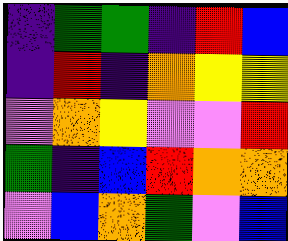[["indigo", "green", "green", "indigo", "red", "blue"], ["indigo", "red", "indigo", "orange", "yellow", "yellow"], ["violet", "orange", "yellow", "violet", "violet", "red"], ["green", "indigo", "blue", "red", "orange", "orange"], ["violet", "blue", "orange", "green", "violet", "blue"]]